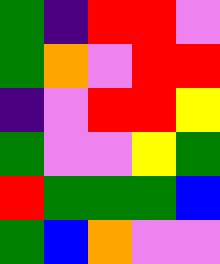[["green", "indigo", "red", "red", "violet"], ["green", "orange", "violet", "red", "red"], ["indigo", "violet", "red", "red", "yellow"], ["green", "violet", "violet", "yellow", "green"], ["red", "green", "green", "green", "blue"], ["green", "blue", "orange", "violet", "violet"]]